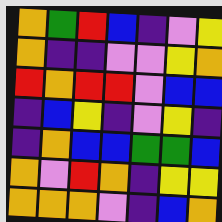[["orange", "green", "red", "blue", "indigo", "violet", "yellow"], ["orange", "indigo", "indigo", "violet", "violet", "yellow", "orange"], ["red", "orange", "red", "red", "violet", "blue", "blue"], ["indigo", "blue", "yellow", "indigo", "violet", "yellow", "indigo"], ["indigo", "orange", "blue", "blue", "green", "green", "blue"], ["orange", "violet", "red", "orange", "indigo", "yellow", "yellow"], ["orange", "orange", "orange", "violet", "indigo", "blue", "orange"]]